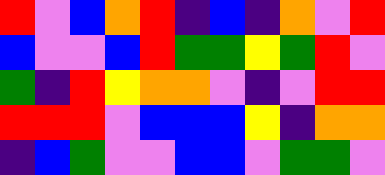[["red", "violet", "blue", "orange", "red", "indigo", "blue", "indigo", "orange", "violet", "red"], ["blue", "violet", "violet", "blue", "red", "green", "green", "yellow", "green", "red", "violet"], ["green", "indigo", "red", "yellow", "orange", "orange", "violet", "indigo", "violet", "red", "red"], ["red", "red", "red", "violet", "blue", "blue", "blue", "yellow", "indigo", "orange", "orange"], ["indigo", "blue", "green", "violet", "violet", "blue", "blue", "violet", "green", "green", "violet"]]